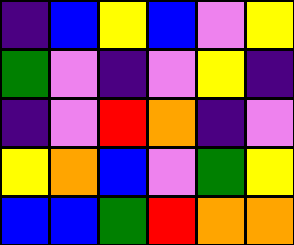[["indigo", "blue", "yellow", "blue", "violet", "yellow"], ["green", "violet", "indigo", "violet", "yellow", "indigo"], ["indigo", "violet", "red", "orange", "indigo", "violet"], ["yellow", "orange", "blue", "violet", "green", "yellow"], ["blue", "blue", "green", "red", "orange", "orange"]]